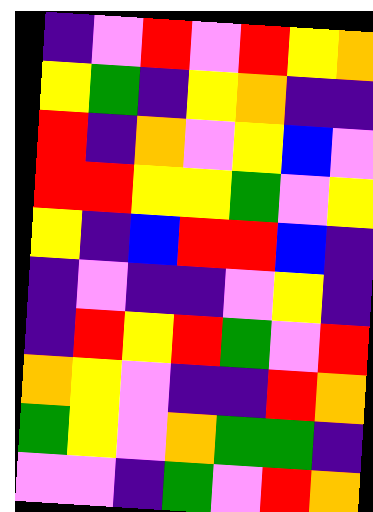[["indigo", "violet", "red", "violet", "red", "yellow", "orange"], ["yellow", "green", "indigo", "yellow", "orange", "indigo", "indigo"], ["red", "indigo", "orange", "violet", "yellow", "blue", "violet"], ["red", "red", "yellow", "yellow", "green", "violet", "yellow"], ["yellow", "indigo", "blue", "red", "red", "blue", "indigo"], ["indigo", "violet", "indigo", "indigo", "violet", "yellow", "indigo"], ["indigo", "red", "yellow", "red", "green", "violet", "red"], ["orange", "yellow", "violet", "indigo", "indigo", "red", "orange"], ["green", "yellow", "violet", "orange", "green", "green", "indigo"], ["violet", "violet", "indigo", "green", "violet", "red", "orange"]]